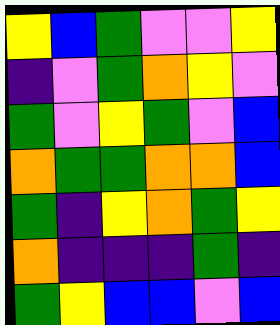[["yellow", "blue", "green", "violet", "violet", "yellow"], ["indigo", "violet", "green", "orange", "yellow", "violet"], ["green", "violet", "yellow", "green", "violet", "blue"], ["orange", "green", "green", "orange", "orange", "blue"], ["green", "indigo", "yellow", "orange", "green", "yellow"], ["orange", "indigo", "indigo", "indigo", "green", "indigo"], ["green", "yellow", "blue", "blue", "violet", "blue"]]